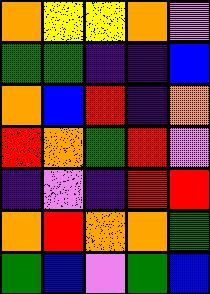[["orange", "yellow", "yellow", "orange", "violet"], ["green", "green", "indigo", "indigo", "blue"], ["orange", "blue", "red", "indigo", "orange"], ["red", "orange", "green", "red", "violet"], ["indigo", "violet", "indigo", "red", "red"], ["orange", "red", "orange", "orange", "green"], ["green", "blue", "violet", "green", "blue"]]